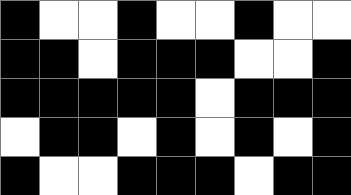[["black", "white", "white", "black", "white", "white", "black", "white", "white"], ["black", "black", "white", "black", "black", "black", "white", "white", "black"], ["black", "black", "black", "black", "black", "white", "black", "black", "black"], ["white", "black", "black", "white", "black", "white", "black", "white", "black"], ["black", "white", "white", "black", "black", "black", "white", "black", "black"]]